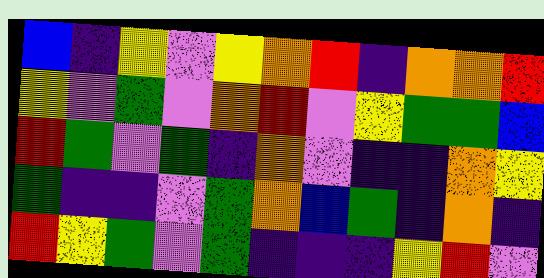[["blue", "indigo", "yellow", "violet", "yellow", "orange", "red", "indigo", "orange", "orange", "red"], ["yellow", "violet", "green", "violet", "orange", "red", "violet", "yellow", "green", "green", "blue"], ["red", "green", "violet", "green", "indigo", "orange", "violet", "indigo", "indigo", "orange", "yellow"], ["green", "indigo", "indigo", "violet", "green", "orange", "blue", "green", "indigo", "orange", "indigo"], ["red", "yellow", "green", "violet", "green", "indigo", "indigo", "indigo", "yellow", "red", "violet"]]